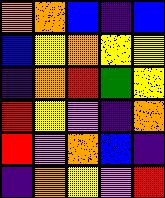[["orange", "orange", "blue", "indigo", "blue"], ["blue", "yellow", "orange", "yellow", "yellow"], ["indigo", "orange", "red", "green", "yellow"], ["red", "yellow", "violet", "indigo", "orange"], ["red", "violet", "orange", "blue", "indigo"], ["indigo", "orange", "yellow", "violet", "red"]]